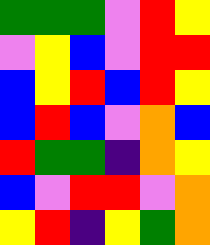[["green", "green", "green", "violet", "red", "yellow"], ["violet", "yellow", "blue", "violet", "red", "red"], ["blue", "yellow", "red", "blue", "red", "yellow"], ["blue", "red", "blue", "violet", "orange", "blue"], ["red", "green", "green", "indigo", "orange", "yellow"], ["blue", "violet", "red", "red", "violet", "orange"], ["yellow", "red", "indigo", "yellow", "green", "orange"]]